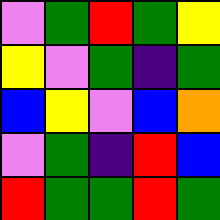[["violet", "green", "red", "green", "yellow"], ["yellow", "violet", "green", "indigo", "green"], ["blue", "yellow", "violet", "blue", "orange"], ["violet", "green", "indigo", "red", "blue"], ["red", "green", "green", "red", "green"]]